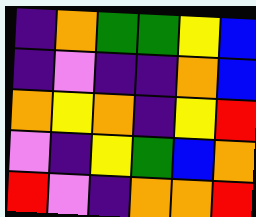[["indigo", "orange", "green", "green", "yellow", "blue"], ["indigo", "violet", "indigo", "indigo", "orange", "blue"], ["orange", "yellow", "orange", "indigo", "yellow", "red"], ["violet", "indigo", "yellow", "green", "blue", "orange"], ["red", "violet", "indigo", "orange", "orange", "red"]]